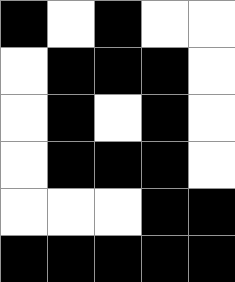[["black", "white", "black", "white", "white"], ["white", "black", "black", "black", "white"], ["white", "black", "white", "black", "white"], ["white", "black", "black", "black", "white"], ["white", "white", "white", "black", "black"], ["black", "black", "black", "black", "black"]]